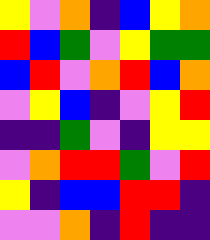[["yellow", "violet", "orange", "indigo", "blue", "yellow", "orange"], ["red", "blue", "green", "violet", "yellow", "green", "green"], ["blue", "red", "violet", "orange", "red", "blue", "orange"], ["violet", "yellow", "blue", "indigo", "violet", "yellow", "red"], ["indigo", "indigo", "green", "violet", "indigo", "yellow", "yellow"], ["violet", "orange", "red", "red", "green", "violet", "red"], ["yellow", "indigo", "blue", "blue", "red", "red", "indigo"], ["violet", "violet", "orange", "indigo", "red", "indigo", "indigo"]]